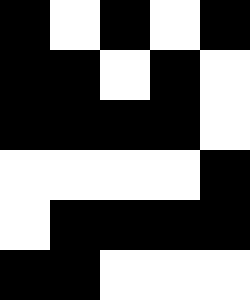[["black", "white", "black", "white", "black"], ["black", "black", "white", "black", "white"], ["black", "black", "black", "black", "white"], ["white", "white", "white", "white", "black"], ["white", "black", "black", "black", "black"], ["black", "black", "white", "white", "white"]]